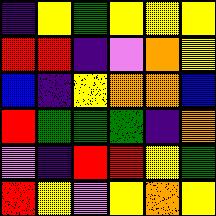[["indigo", "yellow", "green", "yellow", "yellow", "yellow"], ["red", "red", "indigo", "violet", "orange", "yellow"], ["blue", "indigo", "yellow", "orange", "orange", "blue"], ["red", "green", "green", "green", "indigo", "orange"], ["violet", "indigo", "red", "red", "yellow", "green"], ["red", "yellow", "violet", "yellow", "orange", "yellow"]]